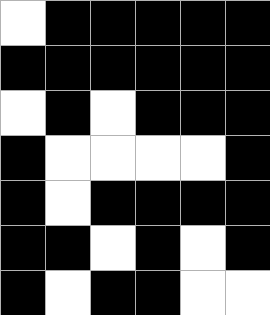[["white", "black", "black", "black", "black", "black"], ["black", "black", "black", "black", "black", "black"], ["white", "black", "white", "black", "black", "black"], ["black", "white", "white", "white", "white", "black"], ["black", "white", "black", "black", "black", "black"], ["black", "black", "white", "black", "white", "black"], ["black", "white", "black", "black", "white", "white"]]